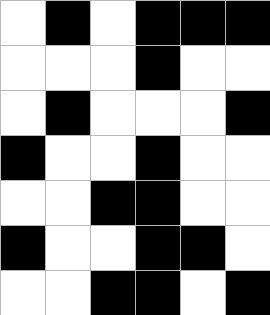[["white", "black", "white", "black", "black", "black"], ["white", "white", "white", "black", "white", "white"], ["white", "black", "white", "white", "white", "black"], ["black", "white", "white", "black", "white", "white"], ["white", "white", "black", "black", "white", "white"], ["black", "white", "white", "black", "black", "white"], ["white", "white", "black", "black", "white", "black"]]